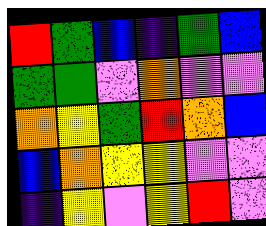[["red", "green", "blue", "indigo", "green", "blue"], ["green", "green", "violet", "orange", "violet", "violet"], ["orange", "yellow", "green", "red", "orange", "blue"], ["blue", "orange", "yellow", "yellow", "violet", "violet"], ["indigo", "yellow", "violet", "yellow", "red", "violet"]]